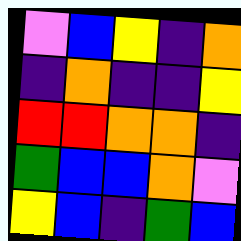[["violet", "blue", "yellow", "indigo", "orange"], ["indigo", "orange", "indigo", "indigo", "yellow"], ["red", "red", "orange", "orange", "indigo"], ["green", "blue", "blue", "orange", "violet"], ["yellow", "blue", "indigo", "green", "blue"]]